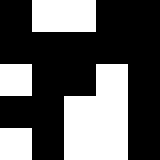[["black", "white", "white", "black", "black"], ["black", "black", "black", "black", "black"], ["white", "black", "black", "white", "black"], ["black", "black", "white", "white", "black"], ["white", "black", "white", "white", "black"]]